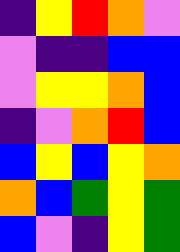[["indigo", "yellow", "red", "orange", "violet"], ["violet", "indigo", "indigo", "blue", "blue"], ["violet", "yellow", "yellow", "orange", "blue"], ["indigo", "violet", "orange", "red", "blue"], ["blue", "yellow", "blue", "yellow", "orange"], ["orange", "blue", "green", "yellow", "green"], ["blue", "violet", "indigo", "yellow", "green"]]